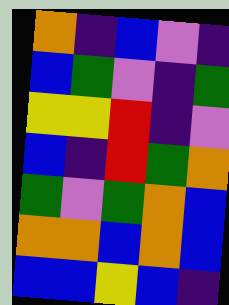[["orange", "indigo", "blue", "violet", "indigo"], ["blue", "green", "violet", "indigo", "green"], ["yellow", "yellow", "red", "indigo", "violet"], ["blue", "indigo", "red", "green", "orange"], ["green", "violet", "green", "orange", "blue"], ["orange", "orange", "blue", "orange", "blue"], ["blue", "blue", "yellow", "blue", "indigo"]]